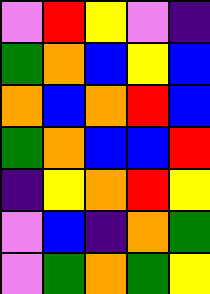[["violet", "red", "yellow", "violet", "indigo"], ["green", "orange", "blue", "yellow", "blue"], ["orange", "blue", "orange", "red", "blue"], ["green", "orange", "blue", "blue", "red"], ["indigo", "yellow", "orange", "red", "yellow"], ["violet", "blue", "indigo", "orange", "green"], ["violet", "green", "orange", "green", "yellow"]]